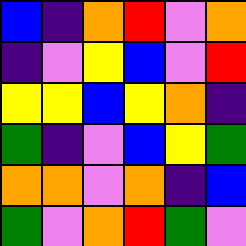[["blue", "indigo", "orange", "red", "violet", "orange"], ["indigo", "violet", "yellow", "blue", "violet", "red"], ["yellow", "yellow", "blue", "yellow", "orange", "indigo"], ["green", "indigo", "violet", "blue", "yellow", "green"], ["orange", "orange", "violet", "orange", "indigo", "blue"], ["green", "violet", "orange", "red", "green", "violet"]]